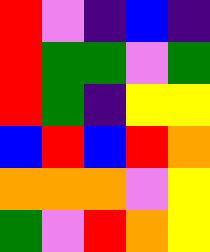[["red", "violet", "indigo", "blue", "indigo"], ["red", "green", "green", "violet", "green"], ["red", "green", "indigo", "yellow", "yellow"], ["blue", "red", "blue", "red", "orange"], ["orange", "orange", "orange", "violet", "yellow"], ["green", "violet", "red", "orange", "yellow"]]